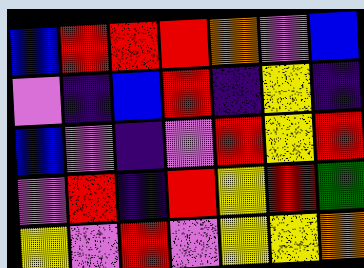[["blue", "red", "red", "red", "orange", "violet", "blue"], ["violet", "indigo", "blue", "red", "indigo", "yellow", "indigo"], ["blue", "violet", "indigo", "violet", "red", "yellow", "red"], ["violet", "red", "indigo", "red", "yellow", "red", "green"], ["yellow", "violet", "red", "violet", "yellow", "yellow", "orange"]]